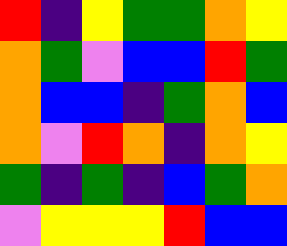[["red", "indigo", "yellow", "green", "green", "orange", "yellow"], ["orange", "green", "violet", "blue", "blue", "red", "green"], ["orange", "blue", "blue", "indigo", "green", "orange", "blue"], ["orange", "violet", "red", "orange", "indigo", "orange", "yellow"], ["green", "indigo", "green", "indigo", "blue", "green", "orange"], ["violet", "yellow", "yellow", "yellow", "red", "blue", "blue"]]